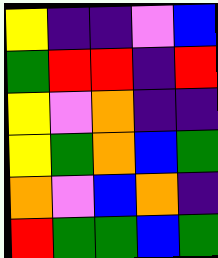[["yellow", "indigo", "indigo", "violet", "blue"], ["green", "red", "red", "indigo", "red"], ["yellow", "violet", "orange", "indigo", "indigo"], ["yellow", "green", "orange", "blue", "green"], ["orange", "violet", "blue", "orange", "indigo"], ["red", "green", "green", "blue", "green"]]